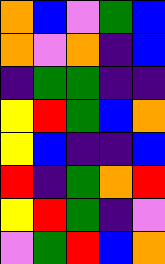[["orange", "blue", "violet", "green", "blue"], ["orange", "violet", "orange", "indigo", "blue"], ["indigo", "green", "green", "indigo", "indigo"], ["yellow", "red", "green", "blue", "orange"], ["yellow", "blue", "indigo", "indigo", "blue"], ["red", "indigo", "green", "orange", "red"], ["yellow", "red", "green", "indigo", "violet"], ["violet", "green", "red", "blue", "orange"]]